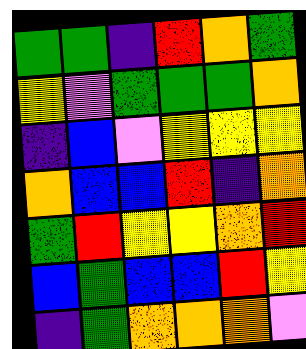[["green", "green", "indigo", "red", "orange", "green"], ["yellow", "violet", "green", "green", "green", "orange"], ["indigo", "blue", "violet", "yellow", "yellow", "yellow"], ["orange", "blue", "blue", "red", "indigo", "orange"], ["green", "red", "yellow", "yellow", "orange", "red"], ["blue", "green", "blue", "blue", "red", "yellow"], ["indigo", "green", "orange", "orange", "orange", "violet"]]